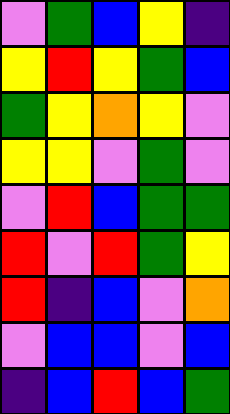[["violet", "green", "blue", "yellow", "indigo"], ["yellow", "red", "yellow", "green", "blue"], ["green", "yellow", "orange", "yellow", "violet"], ["yellow", "yellow", "violet", "green", "violet"], ["violet", "red", "blue", "green", "green"], ["red", "violet", "red", "green", "yellow"], ["red", "indigo", "blue", "violet", "orange"], ["violet", "blue", "blue", "violet", "blue"], ["indigo", "blue", "red", "blue", "green"]]